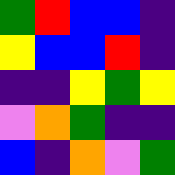[["green", "red", "blue", "blue", "indigo"], ["yellow", "blue", "blue", "red", "indigo"], ["indigo", "indigo", "yellow", "green", "yellow"], ["violet", "orange", "green", "indigo", "indigo"], ["blue", "indigo", "orange", "violet", "green"]]